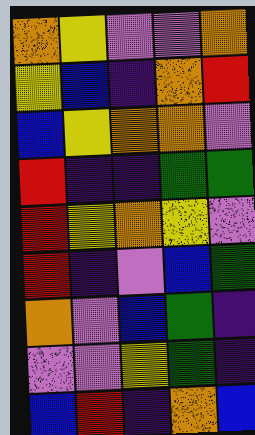[["orange", "yellow", "violet", "violet", "orange"], ["yellow", "blue", "indigo", "orange", "red"], ["blue", "yellow", "orange", "orange", "violet"], ["red", "indigo", "indigo", "green", "green"], ["red", "yellow", "orange", "yellow", "violet"], ["red", "indigo", "violet", "blue", "green"], ["orange", "violet", "blue", "green", "indigo"], ["violet", "violet", "yellow", "green", "indigo"], ["blue", "red", "indigo", "orange", "blue"]]